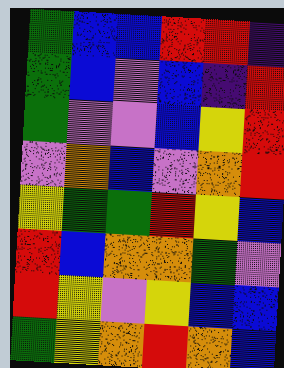[["green", "blue", "blue", "red", "red", "indigo"], ["green", "blue", "violet", "blue", "indigo", "red"], ["green", "violet", "violet", "blue", "yellow", "red"], ["violet", "orange", "blue", "violet", "orange", "red"], ["yellow", "green", "green", "red", "yellow", "blue"], ["red", "blue", "orange", "orange", "green", "violet"], ["red", "yellow", "violet", "yellow", "blue", "blue"], ["green", "yellow", "orange", "red", "orange", "blue"]]